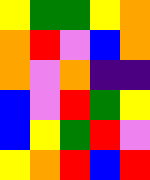[["yellow", "green", "green", "yellow", "orange"], ["orange", "red", "violet", "blue", "orange"], ["orange", "violet", "orange", "indigo", "indigo"], ["blue", "violet", "red", "green", "yellow"], ["blue", "yellow", "green", "red", "violet"], ["yellow", "orange", "red", "blue", "red"]]